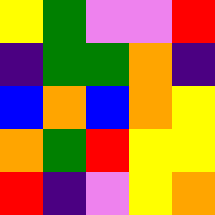[["yellow", "green", "violet", "violet", "red"], ["indigo", "green", "green", "orange", "indigo"], ["blue", "orange", "blue", "orange", "yellow"], ["orange", "green", "red", "yellow", "yellow"], ["red", "indigo", "violet", "yellow", "orange"]]